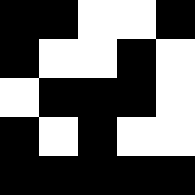[["black", "black", "white", "white", "black"], ["black", "white", "white", "black", "white"], ["white", "black", "black", "black", "white"], ["black", "white", "black", "white", "white"], ["black", "black", "black", "black", "black"]]